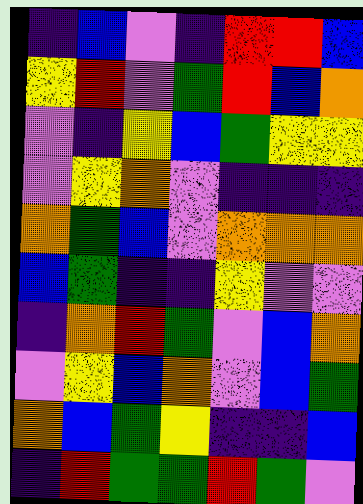[["indigo", "blue", "violet", "indigo", "red", "red", "blue"], ["yellow", "red", "violet", "green", "red", "blue", "orange"], ["violet", "indigo", "yellow", "blue", "green", "yellow", "yellow"], ["violet", "yellow", "orange", "violet", "indigo", "indigo", "indigo"], ["orange", "green", "blue", "violet", "orange", "orange", "orange"], ["blue", "green", "indigo", "indigo", "yellow", "violet", "violet"], ["indigo", "orange", "red", "green", "violet", "blue", "orange"], ["violet", "yellow", "blue", "orange", "violet", "blue", "green"], ["orange", "blue", "green", "yellow", "indigo", "indigo", "blue"], ["indigo", "red", "green", "green", "red", "green", "violet"]]